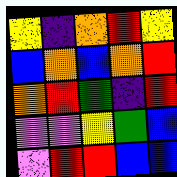[["yellow", "indigo", "orange", "red", "yellow"], ["blue", "orange", "blue", "orange", "red"], ["orange", "red", "green", "indigo", "red"], ["violet", "violet", "yellow", "green", "blue"], ["violet", "red", "red", "blue", "blue"]]